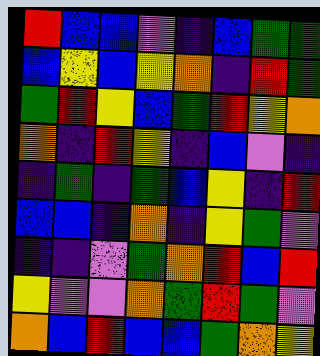[["red", "blue", "blue", "violet", "indigo", "blue", "green", "green"], ["blue", "yellow", "blue", "yellow", "orange", "indigo", "red", "green"], ["green", "red", "yellow", "blue", "green", "red", "yellow", "orange"], ["orange", "indigo", "red", "yellow", "indigo", "blue", "violet", "indigo"], ["indigo", "green", "indigo", "green", "blue", "yellow", "indigo", "red"], ["blue", "blue", "indigo", "orange", "indigo", "yellow", "green", "violet"], ["indigo", "indigo", "violet", "green", "orange", "red", "blue", "red"], ["yellow", "violet", "violet", "orange", "green", "red", "green", "violet"], ["orange", "blue", "red", "blue", "blue", "green", "orange", "yellow"]]